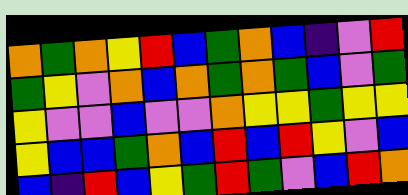[["orange", "green", "orange", "yellow", "red", "blue", "green", "orange", "blue", "indigo", "violet", "red"], ["green", "yellow", "violet", "orange", "blue", "orange", "green", "orange", "green", "blue", "violet", "green"], ["yellow", "violet", "violet", "blue", "violet", "violet", "orange", "yellow", "yellow", "green", "yellow", "yellow"], ["yellow", "blue", "blue", "green", "orange", "blue", "red", "blue", "red", "yellow", "violet", "blue"], ["blue", "indigo", "red", "blue", "yellow", "green", "red", "green", "violet", "blue", "red", "orange"]]